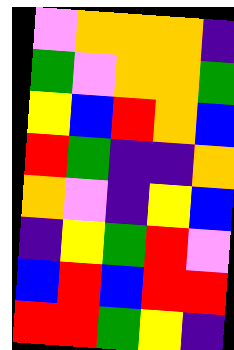[["violet", "orange", "orange", "orange", "indigo"], ["green", "violet", "orange", "orange", "green"], ["yellow", "blue", "red", "orange", "blue"], ["red", "green", "indigo", "indigo", "orange"], ["orange", "violet", "indigo", "yellow", "blue"], ["indigo", "yellow", "green", "red", "violet"], ["blue", "red", "blue", "red", "red"], ["red", "red", "green", "yellow", "indigo"]]